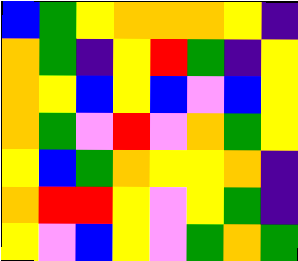[["blue", "green", "yellow", "orange", "orange", "orange", "yellow", "indigo"], ["orange", "green", "indigo", "yellow", "red", "green", "indigo", "yellow"], ["orange", "yellow", "blue", "yellow", "blue", "violet", "blue", "yellow"], ["orange", "green", "violet", "red", "violet", "orange", "green", "yellow"], ["yellow", "blue", "green", "orange", "yellow", "yellow", "orange", "indigo"], ["orange", "red", "red", "yellow", "violet", "yellow", "green", "indigo"], ["yellow", "violet", "blue", "yellow", "violet", "green", "orange", "green"]]